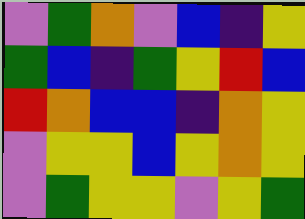[["violet", "green", "orange", "violet", "blue", "indigo", "yellow"], ["green", "blue", "indigo", "green", "yellow", "red", "blue"], ["red", "orange", "blue", "blue", "indigo", "orange", "yellow"], ["violet", "yellow", "yellow", "blue", "yellow", "orange", "yellow"], ["violet", "green", "yellow", "yellow", "violet", "yellow", "green"]]